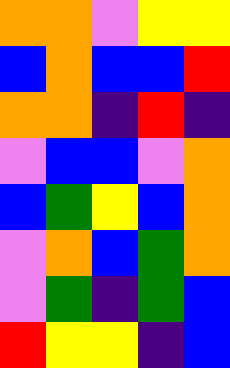[["orange", "orange", "violet", "yellow", "yellow"], ["blue", "orange", "blue", "blue", "red"], ["orange", "orange", "indigo", "red", "indigo"], ["violet", "blue", "blue", "violet", "orange"], ["blue", "green", "yellow", "blue", "orange"], ["violet", "orange", "blue", "green", "orange"], ["violet", "green", "indigo", "green", "blue"], ["red", "yellow", "yellow", "indigo", "blue"]]